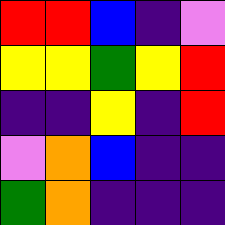[["red", "red", "blue", "indigo", "violet"], ["yellow", "yellow", "green", "yellow", "red"], ["indigo", "indigo", "yellow", "indigo", "red"], ["violet", "orange", "blue", "indigo", "indigo"], ["green", "orange", "indigo", "indigo", "indigo"]]